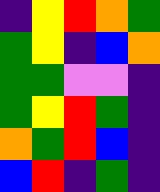[["indigo", "yellow", "red", "orange", "green"], ["green", "yellow", "indigo", "blue", "orange"], ["green", "green", "violet", "violet", "indigo"], ["green", "yellow", "red", "green", "indigo"], ["orange", "green", "red", "blue", "indigo"], ["blue", "red", "indigo", "green", "indigo"]]